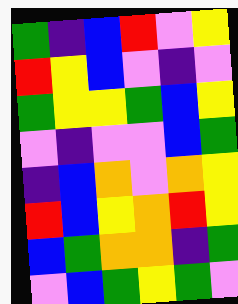[["green", "indigo", "blue", "red", "violet", "yellow"], ["red", "yellow", "blue", "violet", "indigo", "violet"], ["green", "yellow", "yellow", "green", "blue", "yellow"], ["violet", "indigo", "violet", "violet", "blue", "green"], ["indigo", "blue", "orange", "violet", "orange", "yellow"], ["red", "blue", "yellow", "orange", "red", "yellow"], ["blue", "green", "orange", "orange", "indigo", "green"], ["violet", "blue", "green", "yellow", "green", "violet"]]